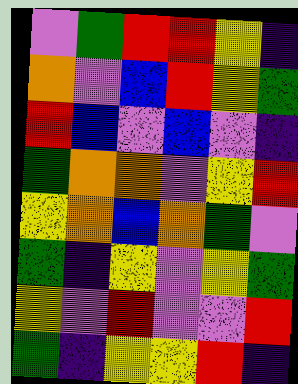[["violet", "green", "red", "red", "yellow", "indigo"], ["orange", "violet", "blue", "red", "yellow", "green"], ["red", "blue", "violet", "blue", "violet", "indigo"], ["green", "orange", "orange", "violet", "yellow", "red"], ["yellow", "orange", "blue", "orange", "green", "violet"], ["green", "indigo", "yellow", "violet", "yellow", "green"], ["yellow", "violet", "red", "violet", "violet", "red"], ["green", "indigo", "yellow", "yellow", "red", "indigo"]]